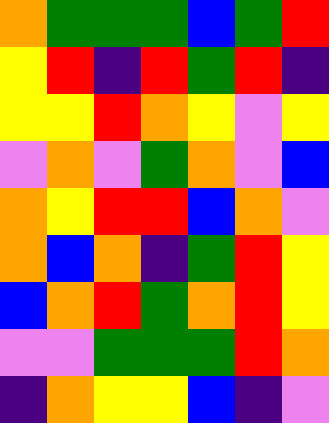[["orange", "green", "green", "green", "blue", "green", "red"], ["yellow", "red", "indigo", "red", "green", "red", "indigo"], ["yellow", "yellow", "red", "orange", "yellow", "violet", "yellow"], ["violet", "orange", "violet", "green", "orange", "violet", "blue"], ["orange", "yellow", "red", "red", "blue", "orange", "violet"], ["orange", "blue", "orange", "indigo", "green", "red", "yellow"], ["blue", "orange", "red", "green", "orange", "red", "yellow"], ["violet", "violet", "green", "green", "green", "red", "orange"], ["indigo", "orange", "yellow", "yellow", "blue", "indigo", "violet"]]